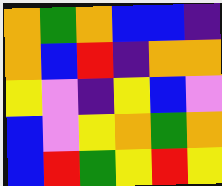[["orange", "green", "orange", "blue", "blue", "indigo"], ["orange", "blue", "red", "indigo", "orange", "orange"], ["yellow", "violet", "indigo", "yellow", "blue", "violet"], ["blue", "violet", "yellow", "orange", "green", "orange"], ["blue", "red", "green", "yellow", "red", "yellow"]]